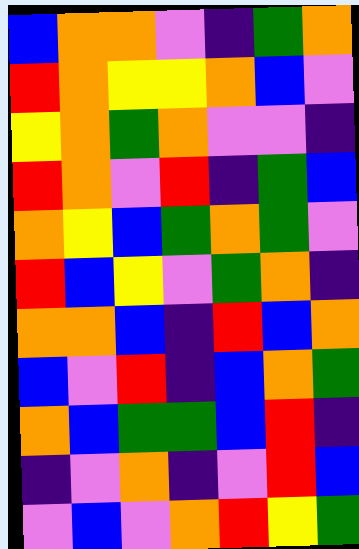[["blue", "orange", "orange", "violet", "indigo", "green", "orange"], ["red", "orange", "yellow", "yellow", "orange", "blue", "violet"], ["yellow", "orange", "green", "orange", "violet", "violet", "indigo"], ["red", "orange", "violet", "red", "indigo", "green", "blue"], ["orange", "yellow", "blue", "green", "orange", "green", "violet"], ["red", "blue", "yellow", "violet", "green", "orange", "indigo"], ["orange", "orange", "blue", "indigo", "red", "blue", "orange"], ["blue", "violet", "red", "indigo", "blue", "orange", "green"], ["orange", "blue", "green", "green", "blue", "red", "indigo"], ["indigo", "violet", "orange", "indigo", "violet", "red", "blue"], ["violet", "blue", "violet", "orange", "red", "yellow", "green"]]